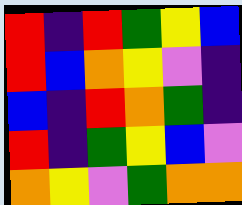[["red", "indigo", "red", "green", "yellow", "blue"], ["red", "blue", "orange", "yellow", "violet", "indigo"], ["blue", "indigo", "red", "orange", "green", "indigo"], ["red", "indigo", "green", "yellow", "blue", "violet"], ["orange", "yellow", "violet", "green", "orange", "orange"]]